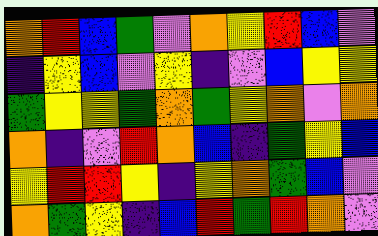[["orange", "red", "blue", "green", "violet", "orange", "yellow", "red", "blue", "violet"], ["indigo", "yellow", "blue", "violet", "yellow", "indigo", "violet", "blue", "yellow", "yellow"], ["green", "yellow", "yellow", "green", "orange", "green", "yellow", "orange", "violet", "orange"], ["orange", "indigo", "violet", "red", "orange", "blue", "indigo", "green", "yellow", "blue"], ["yellow", "red", "red", "yellow", "indigo", "yellow", "orange", "green", "blue", "violet"], ["orange", "green", "yellow", "indigo", "blue", "red", "green", "red", "orange", "violet"]]